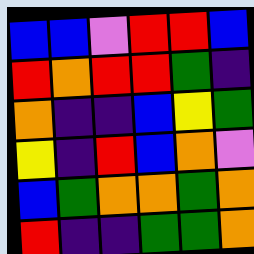[["blue", "blue", "violet", "red", "red", "blue"], ["red", "orange", "red", "red", "green", "indigo"], ["orange", "indigo", "indigo", "blue", "yellow", "green"], ["yellow", "indigo", "red", "blue", "orange", "violet"], ["blue", "green", "orange", "orange", "green", "orange"], ["red", "indigo", "indigo", "green", "green", "orange"]]